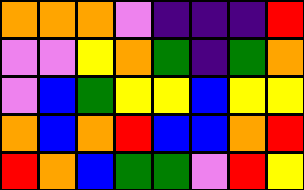[["orange", "orange", "orange", "violet", "indigo", "indigo", "indigo", "red"], ["violet", "violet", "yellow", "orange", "green", "indigo", "green", "orange"], ["violet", "blue", "green", "yellow", "yellow", "blue", "yellow", "yellow"], ["orange", "blue", "orange", "red", "blue", "blue", "orange", "red"], ["red", "orange", "blue", "green", "green", "violet", "red", "yellow"]]